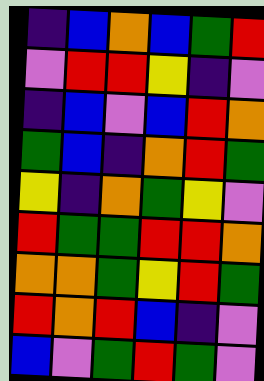[["indigo", "blue", "orange", "blue", "green", "red"], ["violet", "red", "red", "yellow", "indigo", "violet"], ["indigo", "blue", "violet", "blue", "red", "orange"], ["green", "blue", "indigo", "orange", "red", "green"], ["yellow", "indigo", "orange", "green", "yellow", "violet"], ["red", "green", "green", "red", "red", "orange"], ["orange", "orange", "green", "yellow", "red", "green"], ["red", "orange", "red", "blue", "indigo", "violet"], ["blue", "violet", "green", "red", "green", "violet"]]